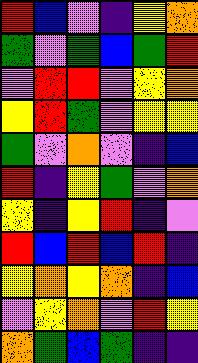[["red", "blue", "violet", "indigo", "yellow", "orange"], ["green", "violet", "green", "blue", "green", "red"], ["violet", "red", "red", "violet", "yellow", "orange"], ["yellow", "red", "green", "violet", "yellow", "yellow"], ["green", "violet", "orange", "violet", "indigo", "blue"], ["red", "indigo", "yellow", "green", "violet", "orange"], ["yellow", "indigo", "yellow", "red", "indigo", "violet"], ["red", "blue", "red", "blue", "red", "indigo"], ["yellow", "orange", "yellow", "orange", "indigo", "blue"], ["violet", "yellow", "orange", "violet", "red", "yellow"], ["orange", "green", "blue", "green", "indigo", "indigo"]]